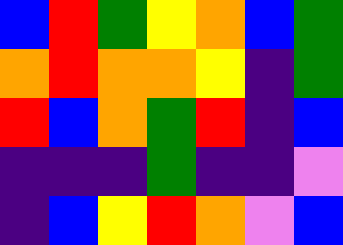[["blue", "red", "green", "yellow", "orange", "blue", "green"], ["orange", "red", "orange", "orange", "yellow", "indigo", "green"], ["red", "blue", "orange", "green", "red", "indigo", "blue"], ["indigo", "indigo", "indigo", "green", "indigo", "indigo", "violet"], ["indigo", "blue", "yellow", "red", "orange", "violet", "blue"]]